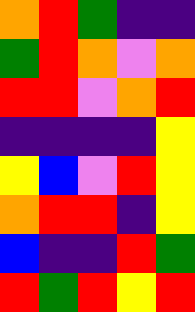[["orange", "red", "green", "indigo", "indigo"], ["green", "red", "orange", "violet", "orange"], ["red", "red", "violet", "orange", "red"], ["indigo", "indigo", "indigo", "indigo", "yellow"], ["yellow", "blue", "violet", "red", "yellow"], ["orange", "red", "red", "indigo", "yellow"], ["blue", "indigo", "indigo", "red", "green"], ["red", "green", "red", "yellow", "red"]]